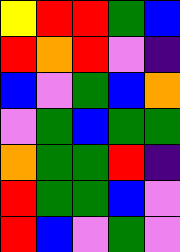[["yellow", "red", "red", "green", "blue"], ["red", "orange", "red", "violet", "indigo"], ["blue", "violet", "green", "blue", "orange"], ["violet", "green", "blue", "green", "green"], ["orange", "green", "green", "red", "indigo"], ["red", "green", "green", "blue", "violet"], ["red", "blue", "violet", "green", "violet"]]